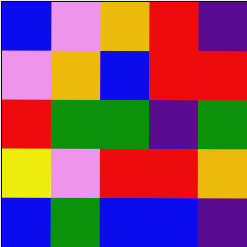[["blue", "violet", "orange", "red", "indigo"], ["violet", "orange", "blue", "red", "red"], ["red", "green", "green", "indigo", "green"], ["yellow", "violet", "red", "red", "orange"], ["blue", "green", "blue", "blue", "indigo"]]